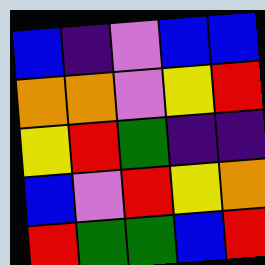[["blue", "indigo", "violet", "blue", "blue"], ["orange", "orange", "violet", "yellow", "red"], ["yellow", "red", "green", "indigo", "indigo"], ["blue", "violet", "red", "yellow", "orange"], ["red", "green", "green", "blue", "red"]]